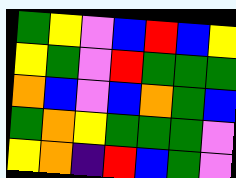[["green", "yellow", "violet", "blue", "red", "blue", "yellow"], ["yellow", "green", "violet", "red", "green", "green", "green"], ["orange", "blue", "violet", "blue", "orange", "green", "blue"], ["green", "orange", "yellow", "green", "green", "green", "violet"], ["yellow", "orange", "indigo", "red", "blue", "green", "violet"]]